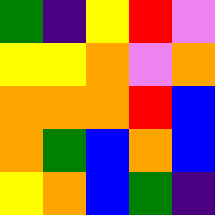[["green", "indigo", "yellow", "red", "violet"], ["yellow", "yellow", "orange", "violet", "orange"], ["orange", "orange", "orange", "red", "blue"], ["orange", "green", "blue", "orange", "blue"], ["yellow", "orange", "blue", "green", "indigo"]]